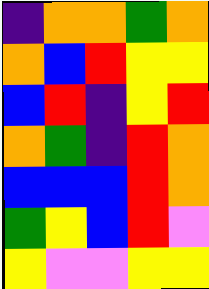[["indigo", "orange", "orange", "green", "orange"], ["orange", "blue", "red", "yellow", "yellow"], ["blue", "red", "indigo", "yellow", "red"], ["orange", "green", "indigo", "red", "orange"], ["blue", "blue", "blue", "red", "orange"], ["green", "yellow", "blue", "red", "violet"], ["yellow", "violet", "violet", "yellow", "yellow"]]